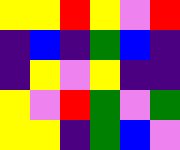[["yellow", "yellow", "red", "yellow", "violet", "red"], ["indigo", "blue", "indigo", "green", "blue", "indigo"], ["indigo", "yellow", "violet", "yellow", "indigo", "indigo"], ["yellow", "violet", "red", "green", "violet", "green"], ["yellow", "yellow", "indigo", "green", "blue", "violet"]]